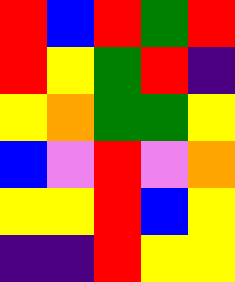[["red", "blue", "red", "green", "red"], ["red", "yellow", "green", "red", "indigo"], ["yellow", "orange", "green", "green", "yellow"], ["blue", "violet", "red", "violet", "orange"], ["yellow", "yellow", "red", "blue", "yellow"], ["indigo", "indigo", "red", "yellow", "yellow"]]